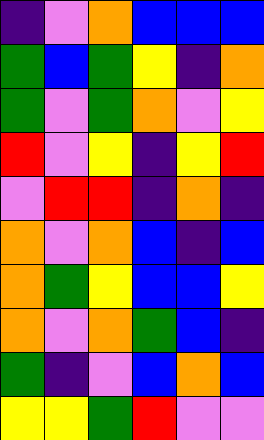[["indigo", "violet", "orange", "blue", "blue", "blue"], ["green", "blue", "green", "yellow", "indigo", "orange"], ["green", "violet", "green", "orange", "violet", "yellow"], ["red", "violet", "yellow", "indigo", "yellow", "red"], ["violet", "red", "red", "indigo", "orange", "indigo"], ["orange", "violet", "orange", "blue", "indigo", "blue"], ["orange", "green", "yellow", "blue", "blue", "yellow"], ["orange", "violet", "orange", "green", "blue", "indigo"], ["green", "indigo", "violet", "blue", "orange", "blue"], ["yellow", "yellow", "green", "red", "violet", "violet"]]